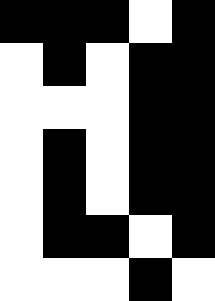[["black", "black", "black", "white", "black"], ["white", "black", "white", "black", "black"], ["white", "white", "white", "black", "black"], ["white", "black", "white", "black", "black"], ["white", "black", "white", "black", "black"], ["white", "black", "black", "white", "black"], ["white", "white", "white", "black", "white"]]